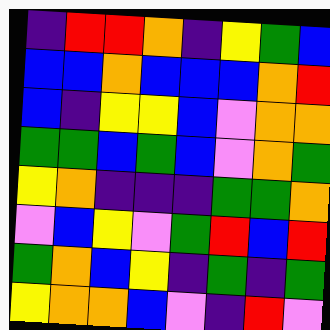[["indigo", "red", "red", "orange", "indigo", "yellow", "green", "blue"], ["blue", "blue", "orange", "blue", "blue", "blue", "orange", "red"], ["blue", "indigo", "yellow", "yellow", "blue", "violet", "orange", "orange"], ["green", "green", "blue", "green", "blue", "violet", "orange", "green"], ["yellow", "orange", "indigo", "indigo", "indigo", "green", "green", "orange"], ["violet", "blue", "yellow", "violet", "green", "red", "blue", "red"], ["green", "orange", "blue", "yellow", "indigo", "green", "indigo", "green"], ["yellow", "orange", "orange", "blue", "violet", "indigo", "red", "violet"]]